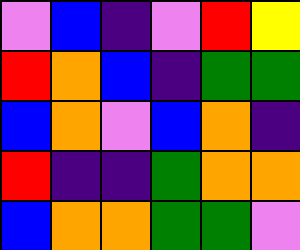[["violet", "blue", "indigo", "violet", "red", "yellow"], ["red", "orange", "blue", "indigo", "green", "green"], ["blue", "orange", "violet", "blue", "orange", "indigo"], ["red", "indigo", "indigo", "green", "orange", "orange"], ["blue", "orange", "orange", "green", "green", "violet"]]